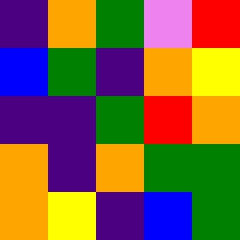[["indigo", "orange", "green", "violet", "red"], ["blue", "green", "indigo", "orange", "yellow"], ["indigo", "indigo", "green", "red", "orange"], ["orange", "indigo", "orange", "green", "green"], ["orange", "yellow", "indigo", "blue", "green"]]